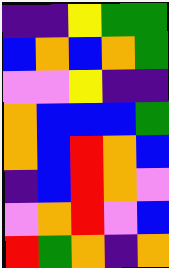[["indigo", "indigo", "yellow", "green", "green"], ["blue", "orange", "blue", "orange", "green"], ["violet", "violet", "yellow", "indigo", "indigo"], ["orange", "blue", "blue", "blue", "green"], ["orange", "blue", "red", "orange", "blue"], ["indigo", "blue", "red", "orange", "violet"], ["violet", "orange", "red", "violet", "blue"], ["red", "green", "orange", "indigo", "orange"]]